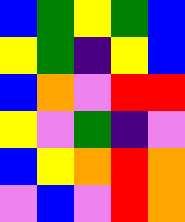[["blue", "green", "yellow", "green", "blue"], ["yellow", "green", "indigo", "yellow", "blue"], ["blue", "orange", "violet", "red", "red"], ["yellow", "violet", "green", "indigo", "violet"], ["blue", "yellow", "orange", "red", "orange"], ["violet", "blue", "violet", "red", "orange"]]